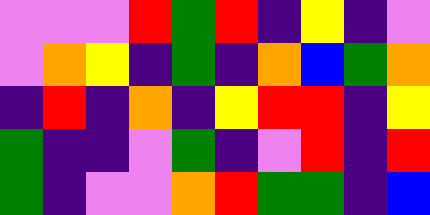[["violet", "violet", "violet", "red", "green", "red", "indigo", "yellow", "indigo", "violet"], ["violet", "orange", "yellow", "indigo", "green", "indigo", "orange", "blue", "green", "orange"], ["indigo", "red", "indigo", "orange", "indigo", "yellow", "red", "red", "indigo", "yellow"], ["green", "indigo", "indigo", "violet", "green", "indigo", "violet", "red", "indigo", "red"], ["green", "indigo", "violet", "violet", "orange", "red", "green", "green", "indigo", "blue"]]